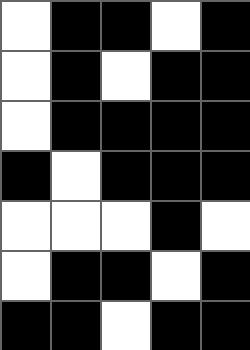[["white", "black", "black", "white", "black"], ["white", "black", "white", "black", "black"], ["white", "black", "black", "black", "black"], ["black", "white", "black", "black", "black"], ["white", "white", "white", "black", "white"], ["white", "black", "black", "white", "black"], ["black", "black", "white", "black", "black"]]